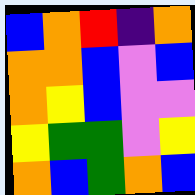[["blue", "orange", "red", "indigo", "orange"], ["orange", "orange", "blue", "violet", "blue"], ["orange", "yellow", "blue", "violet", "violet"], ["yellow", "green", "green", "violet", "yellow"], ["orange", "blue", "green", "orange", "blue"]]